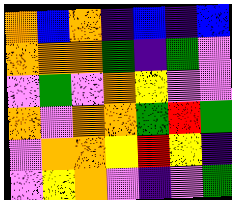[["orange", "blue", "orange", "indigo", "blue", "indigo", "blue"], ["orange", "orange", "orange", "green", "indigo", "green", "violet"], ["violet", "green", "violet", "orange", "yellow", "violet", "violet"], ["orange", "violet", "orange", "orange", "green", "red", "green"], ["violet", "orange", "orange", "yellow", "red", "yellow", "indigo"], ["violet", "yellow", "orange", "violet", "indigo", "violet", "green"]]